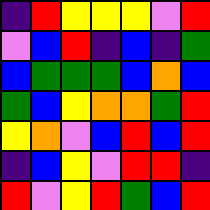[["indigo", "red", "yellow", "yellow", "yellow", "violet", "red"], ["violet", "blue", "red", "indigo", "blue", "indigo", "green"], ["blue", "green", "green", "green", "blue", "orange", "blue"], ["green", "blue", "yellow", "orange", "orange", "green", "red"], ["yellow", "orange", "violet", "blue", "red", "blue", "red"], ["indigo", "blue", "yellow", "violet", "red", "red", "indigo"], ["red", "violet", "yellow", "red", "green", "blue", "red"]]